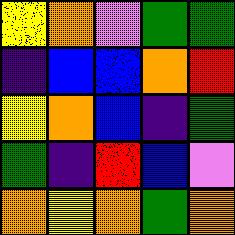[["yellow", "orange", "violet", "green", "green"], ["indigo", "blue", "blue", "orange", "red"], ["yellow", "orange", "blue", "indigo", "green"], ["green", "indigo", "red", "blue", "violet"], ["orange", "yellow", "orange", "green", "orange"]]